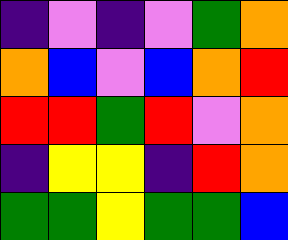[["indigo", "violet", "indigo", "violet", "green", "orange"], ["orange", "blue", "violet", "blue", "orange", "red"], ["red", "red", "green", "red", "violet", "orange"], ["indigo", "yellow", "yellow", "indigo", "red", "orange"], ["green", "green", "yellow", "green", "green", "blue"]]